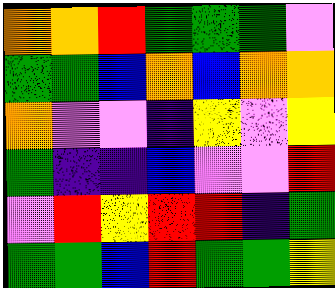[["orange", "orange", "red", "green", "green", "green", "violet"], ["green", "green", "blue", "orange", "blue", "orange", "orange"], ["orange", "violet", "violet", "indigo", "yellow", "violet", "yellow"], ["green", "indigo", "indigo", "blue", "violet", "violet", "red"], ["violet", "red", "yellow", "red", "red", "indigo", "green"], ["green", "green", "blue", "red", "green", "green", "yellow"]]